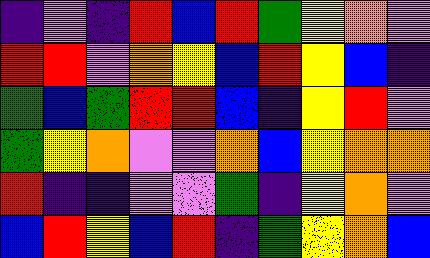[["indigo", "violet", "indigo", "red", "blue", "red", "green", "yellow", "orange", "violet"], ["red", "red", "violet", "orange", "yellow", "blue", "red", "yellow", "blue", "indigo"], ["green", "blue", "green", "red", "red", "blue", "indigo", "yellow", "red", "violet"], ["green", "yellow", "orange", "violet", "violet", "orange", "blue", "yellow", "orange", "orange"], ["red", "indigo", "indigo", "violet", "violet", "green", "indigo", "yellow", "orange", "violet"], ["blue", "red", "yellow", "blue", "red", "indigo", "green", "yellow", "orange", "blue"]]